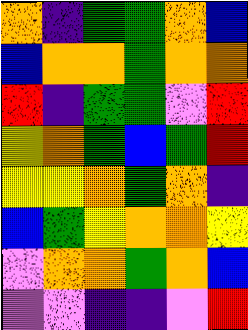[["orange", "indigo", "green", "green", "orange", "blue"], ["blue", "orange", "orange", "green", "orange", "orange"], ["red", "indigo", "green", "green", "violet", "red"], ["yellow", "orange", "green", "blue", "green", "red"], ["yellow", "yellow", "orange", "green", "orange", "indigo"], ["blue", "green", "yellow", "orange", "orange", "yellow"], ["violet", "orange", "orange", "green", "orange", "blue"], ["violet", "violet", "indigo", "indigo", "violet", "red"]]